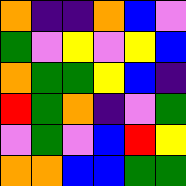[["orange", "indigo", "indigo", "orange", "blue", "violet"], ["green", "violet", "yellow", "violet", "yellow", "blue"], ["orange", "green", "green", "yellow", "blue", "indigo"], ["red", "green", "orange", "indigo", "violet", "green"], ["violet", "green", "violet", "blue", "red", "yellow"], ["orange", "orange", "blue", "blue", "green", "green"]]